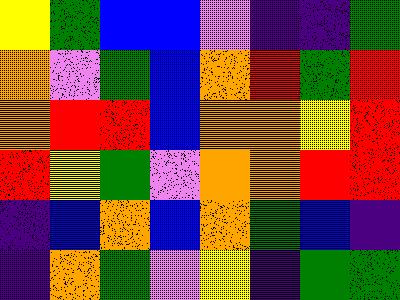[["yellow", "green", "blue", "blue", "violet", "indigo", "indigo", "green"], ["orange", "violet", "green", "blue", "orange", "red", "green", "red"], ["orange", "red", "red", "blue", "orange", "orange", "yellow", "red"], ["red", "yellow", "green", "violet", "orange", "orange", "red", "red"], ["indigo", "blue", "orange", "blue", "orange", "green", "blue", "indigo"], ["indigo", "orange", "green", "violet", "yellow", "indigo", "green", "green"]]